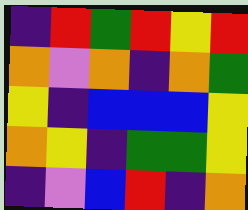[["indigo", "red", "green", "red", "yellow", "red"], ["orange", "violet", "orange", "indigo", "orange", "green"], ["yellow", "indigo", "blue", "blue", "blue", "yellow"], ["orange", "yellow", "indigo", "green", "green", "yellow"], ["indigo", "violet", "blue", "red", "indigo", "orange"]]